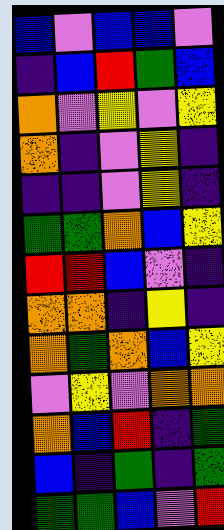[["blue", "violet", "blue", "blue", "violet"], ["indigo", "blue", "red", "green", "blue"], ["orange", "violet", "yellow", "violet", "yellow"], ["orange", "indigo", "violet", "yellow", "indigo"], ["indigo", "indigo", "violet", "yellow", "indigo"], ["green", "green", "orange", "blue", "yellow"], ["red", "red", "blue", "violet", "indigo"], ["orange", "orange", "indigo", "yellow", "indigo"], ["orange", "green", "orange", "blue", "yellow"], ["violet", "yellow", "violet", "orange", "orange"], ["orange", "blue", "red", "indigo", "green"], ["blue", "indigo", "green", "indigo", "green"], ["green", "green", "blue", "violet", "red"]]